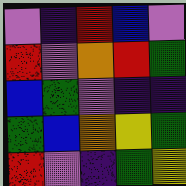[["violet", "indigo", "red", "blue", "violet"], ["red", "violet", "orange", "red", "green"], ["blue", "green", "violet", "indigo", "indigo"], ["green", "blue", "orange", "yellow", "green"], ["red", "violet", "indigo", "green", "yellow"]]